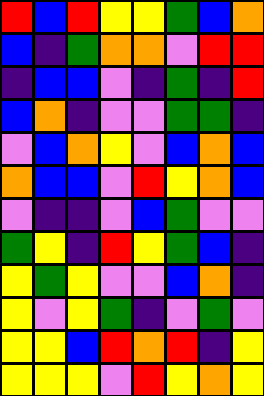[["red", "blue", "red", "yellow", "yellow", "green", "blue", "orange"], ["blue", "indigo", "green", "orange", "orange", "violet", "red", "red"], ["indigo", "blue", "blue", "violet", "indigo", "green", "indigo", "red"], ["blue", "orange", "indigo", "violet", "violet", "green", "green", "indigo"], ["violet", "blue", "orange", "yellow", "violet", "blue", "orange", "blue"], ["orange", "blue", "blue", "violet", "red", "yellow", "orange", "blue"], ["violet", "indigo", "indigo", "violet", "blue", "green", "violet", "violet"], ["green", "yellow", "indigo", "red", "yellow", "green", "blue", "indigo"], ["yellow", "green", "yellow", "violet", "violet", "blue", "orange", "indigo"], ["yellow", "violet", "yellow", "green", "indigo", "violet", "green", "violet"], ["yellow", "yellow", "blue", "red", "orange", "red", "indigo", "yellow"], ["yellow", "yellow", "yellow", "violet", "red", "yellow", "orange", "yellow"]]